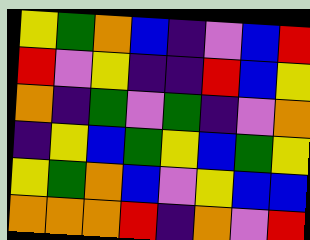[["yellow", "green", "orange", "blue", "indigo", "violet", "blue", "red"], ["red", "violet", "yellow", "indigo", "indigo", "red", "blue", "yellow"], ["orange", "indigo", "green", "violet", "green", "indigo", "violet", "orange"], ["indigo", "yellow", "blue", "green", "yellow", "blue", "green", "yellow"], ["yellow", "green", "orange", "blue", "violet", "yellow", "blue", "blue"], ["orange", "orange", "orange", "red", "indigo", "orange", "violet", "red"]]